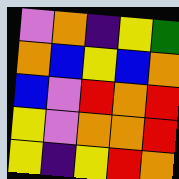[["violet", "orange", "indigo", "yellow", "green"], ["orange", "blue", "yellow", "blue", "orange"], ["blue", "violet", "red", "orange", "red"], ["yellow", "violet", "orange", "orange", "red"], ["yellow", "indigo", "yellow", "red", "orange"]]